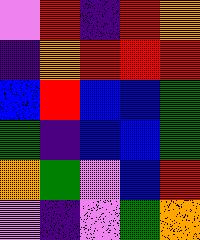[["violet", "red", "indigo", "red", "orange"], ["indigo", "orange", "red", "red", "red"], ["blue", "red", "blue", "blue", "green"], ["green", "indigo", "blue", "blue", "green"], ["orange", "green", "violet", "blue", "red"], ["violet", "indigo", "violet", "green", "orange"]]